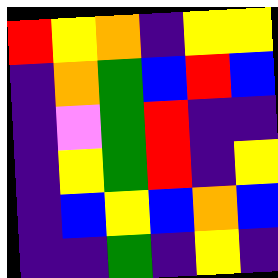[["red", "yellow", "orange", "indigo", "yellow", "yellow"], ["indigo", "orange", "green", "blue", "red", "blue"], ["indigo", "violet", "green", "red", "indigo", "indigo"], ["indigo", "yellow", "green", "red", "indigo", "yellow"], ["indigo", "blue", "yellow", "blue", "orange", "blue"], ["indigo", "indigo", "green", "indigo", "yellow", "indigo"]]